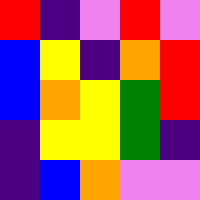[["red", "indigo", "violet", "red", "violet"], ["blue", "yellow", "indigo", "orange", "red"], ["blue", "orange", "yellow", "green", "red"], ["indigo", "yellow", "yellow", "green", "indigo"], ["indigo", "blue", "orange", "violet", "violet"]]